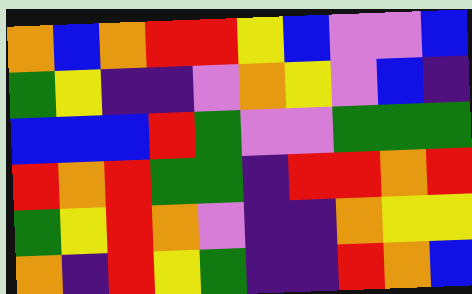[["orange", "blue", "orange", "red", "red", "yellow", "blue", "violet", "violet", "blue"], ["green", "yellow", "indigo", "indigo", "violet", "orange", "yellow", "violet", "blue", "indigo"], ["blue", "blue", "blue", "red", "green", "violet", "violet", "green", "green", "green"], ["red", "orange", "red", "green", "green", "indigo", "red", "red", "orange", "red"], ["green", "yellow", "red", "orange", "violet", "indigo", "indigo", "orange", "yellow", "yellow"], ["orange", "indigo", "red", "yellow", "green", "indigo", "indigo", "red", "orange", "blue"]]